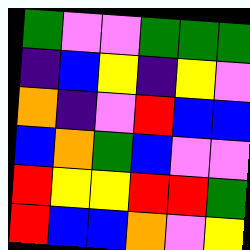[["green", "violet", "violet", "green", "green", "green"], ["indigo", "blue", "yellow", "indigo", "yellow", "violet"], ["orange", "indigo", "violet", "red", "blue", "blue"], ["blue", "orange", "green", "blue", "violet", "violet"], ["red", "yellow", "yellow", "red", "red", "green"], ["red", "blue", "blue", "orange", "violet", "yellow"]]